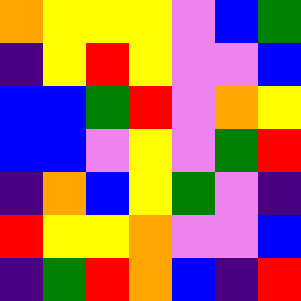[["orange", "yellow", "yellow", "yellow", "violet", "blue", "green"], ["indigo", "yellow", "red", "yellow", "violet", "violet", "blue"], ["blue", "blue", "green", "red", "violet", "orange", "yellow"], ["blue", "blue", "violet", "yellow", "violet", "green", "red"], ["indigo", "orange", "blue", "yellow", "green", "violet", "indigo"], ["red", "yellow", "yellow", "orange", "violet", "violet", "blue"], ["indigo", "green", "red", "orange", "blue", "indigo", "red"]]